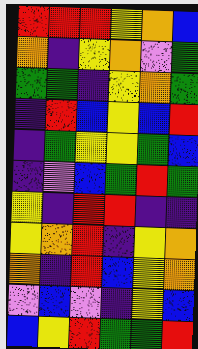[["red", "red", "red", "yellow", "orange", "blue"], ["orange", "indigo", "yellow", "orange", "violet", "green"], ["green", "green", "indigo", "yellow", "orange", "green"], ["indigo", "red", "blue", "yellow", "blue", "red"], ["indigo", "green", "yellow", "yellow", "green", "blue"], ["indigo", "violet", "blue", "green", "red", "green"], ["yellow", "indigo", "red", "red", "indigo", "indigo"], ["yellow", "orange", "red", "indigo", "yellow", "orange"], ["orange", "indigo", "red", "blue", "yellow", "orange"], ["violet", "blue", "violet", "indigo", "yellow", "blue"], ["blue", "yellow", "red", "green", "green", "red"]]